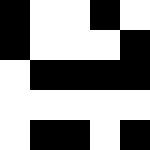[["black", "white", "white", "black", "white"], ["black", "white", "white", "white", "black"], ["white", "black", "black", "black", "black"], ["white", "white", "white", "white", "white"], ["white", "black", "black", "white", "black"]]